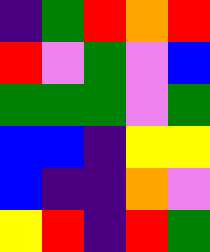[["indigo", "green", "red", "orange", "red"], ["red", "violet", "green", "violet", "blue"], ["green", "green", "green", "violet", "green"], ["blue", "blue", "indigo", "yellow", "yellow"], ["blue", "indigo", "indigo", "orange", "violet"], ["yellow", "red", "indigo", "red", "green"]]